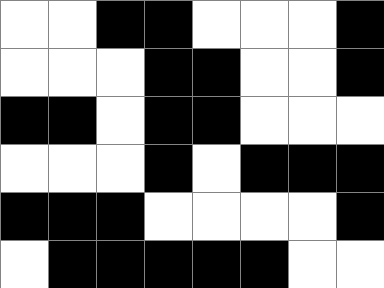[["white", "white", "black", "black", "white", "white", "white", "black"], ["white", "white", "white", "black", "black", "white", "white", "black"], ["black", "black", "white", "black", "black", "white", "white", "white"], ["white", "white", "white", "black", "white", "black", "black", "black"], ["black", "black", "black", "white", "white", "white", "white", "black"], ["white", "black", "black", "black", "black", "black", "white", "white"]]